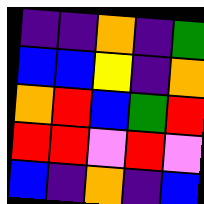[["indigo", "indigo", "orange", "indigo", "green"], ["blue", "blue", "yellow", "indigo", "orange"], ["orange", "red", "blue", "green", "red"], ["red", "red", "violet", "red", "violet"], ["blue", "indigo", "orange", "indigo", "blue"]]